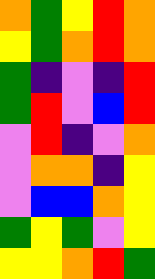[["orange", "green", "yellow", "red", "orange"], ["yellow", "green", "orange", "red", "orange"], ["green", "indigo", "violet", "indigo", "red"], ["green", "red", "violet", "blue", "red"], ["violet", "red", "indigo", "violet", "orange"], ["violet", "orange", "orange", "indigo", "yellow"], ["violet", "blue", "blue", "orange", "yellow"], ["green", "yellow", "green", "violet", "yellow"], ["yellow", "yellow", "orange", "red", "green"]]